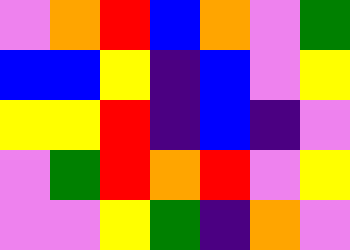[["violet", "orange", "red", "blue", "orange", "violet", "green"], ["blue", "blue", "yellow", "indigo", "blue", "violet", "yellow"], ["yellow", "yellow", "red", "indigo", "blue", "indigo", "violet"], ["violet", "green", "red", "orange", "red", "violet", "yellow"], ["violet", "violet", "yellow", "green", "indigo", "orange", "violet"]]